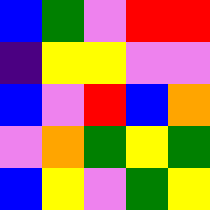[["blue", "green", "violet", "red", "red"], ["indigo", "yellow", "yellow", "violet", "violet"], ["blue", "violet", "red", "blue", "orange"], ["violet", "orange", "green", "yellow", "green"], ["blue", "yellow", "violet", "green", "yellow"]]